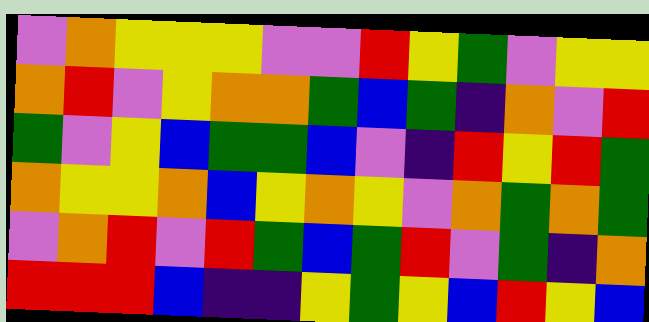[["violet", "orange", "yellow", "yellow", "yellow", "violet", "violet", "red", "yellow", "green", "violet", "yellow", "yellow"], ["orange", "red", "violet", "yellow", "orange", "orange", "green", "blue", "green", "indigo", "orange", "violet", "red"], ["green", "violet", "yellow", "blue", "green", "green", "blue", "violet", "indigo", "red", "yellow", "red", "green"], ["orange", "yellow", "yellow", "orange", "blue", "yellow", "orange", "yellow", "violet", "orange", "green", "orange", "green"], ["violet", "orange", "red", "violet", "red", "green", "blue", "green", "red", "violet", "green", "indigo", "orange"], ["red", "red", "red", "blue", "indigo", "indigo", "yellow", "green", "yellow", "blue", "red", "yellow", "blue"]]